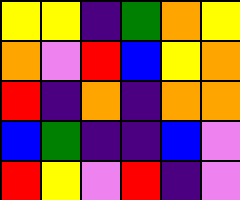[["yellow", "yellow", "indigo", "green", "orange", "yellow"], ["orange", "violet", "red", "blue", "yellow", "orange"], ["red", "indigo", "orange", "indigo", "orange", "orange"], ["blue", "green", "indigo", "indigo", "blue", "violet"], ["red", "yellow", "violet", "red", "indigo", "violet"]]